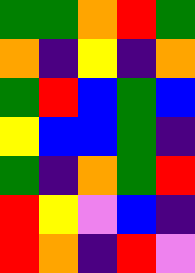[["green", "green", "orange", "red", "green"], ["orange", "indigo", "yellow", "indigo", "orange"], ["green", "red", "blue", "green", "blue"], ["yellow", "blue", "blue", "green", "indigo"], ["green", "indigo", "orange", "green", "red"], ["red", "yellow", "violet", "blue", "indigo"], ["red", "orange", "indigo", "red", "violet"]]